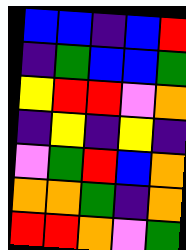[["blue", "blue", "indigo", "blue", "red"], ["indigo", "green", "blue", "blue", "green"], ["yellow", "red", "red", "violet", "orange"], ["indigo", "yellow", "indigo", "yellow", "indigo"], ["violet", "green", "red", "blue", "orange"], ["orange", "orange", "green", "indigo", "orange"], ["red", "red", "orange", "violet", "green"]]